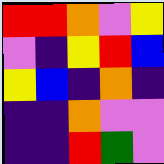[["red", "red", "orange", "violet", "yellow"], ["violet", "indigo", "yellow", "red", "blue"], ["yellow", "blue", "indigo", "orange", "indigo"], ["indigo", "indigo", "orange", "violet", "violet"], ["indigo", "indigo", "red", "green", "violet"]]